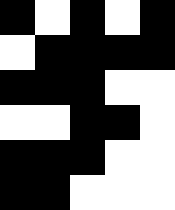[["black", "white", "black", "white", "black"], ["white", "black", "black", "black", "black"], ["black", "black", "black", "white", "white"], ["white", "white", "black", "black", "white"], ["black", "black", "black", "white", "white"], ["black", "black", "white", "white", "white"]]